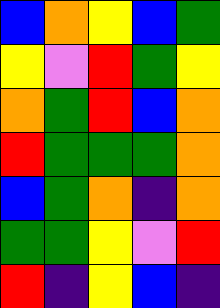[["blue", "orange", "yellow", "blue", "green"], ["yellow", "violet", "red", "green", "yellow"], ["orange", "green", "red", "blue", "orange"], ["red", "green", "green", "green", "orange"], ["blue", "green", "orange", "indigo", "orange"], ["green", "green", "yellow", "violet", "red"], ["red", "indigo", "yellow", "blue", "indigo"]]